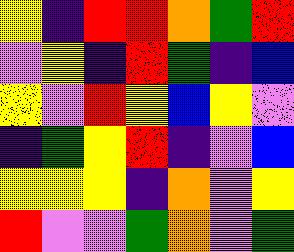[["yellow", "indigo", "red", "red", "orange", "green", "red"], ["violet", "yellow", "indigo", "red", "green", "indigo", "blue"], ["yellow", "violet", "red", "yellow", "blue", "yellow", "violet"], ["indigo", "green", "yellow", "red", "indigo", "violet", "blue"], ["yellow", "yellow", "yellow", "indigo", "orange", "violet", "yellow"], ["red", "violet", "violet", "green", "orange", "violet", "green"]]